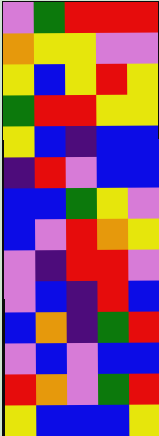[["violet", "green", "red", "red", "red"], ["orange", "yellow", "yellow", "violet", "violet"], ["yellow", "blue", "yellow", "red", "yellow"], ["green", "red", "red", "yellow", "yellow"], ["yellow", "blue", "indigo", "blue", "blue"], ["indigo", "red", "violet", "blue", "blue"], ["blue", "blue", "green", "yellow", "violet"], ["blue", "violet", "red", "orange", "yellow"], ["violet", "indigo", "red", "red", "violet"], ["violet", "blue", "indigo", "red", "blue"], ["blue", "orange", "indigo", "green", "red"], ["violet", "blue", "violet", "blue", "blue"], ["red", "orange", "violet", "green", "red"], ["yellow", "blue", "blue", "blue", "yellow"]]